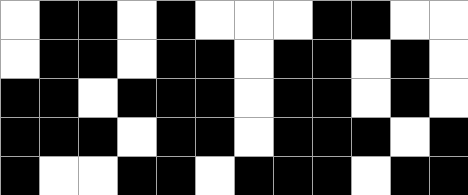[["white", "black", "black", "white", "black", "white", "white", "white", "black", "black", "white", "white"], ["white", "black", "black", "white", "black", "black", "white", "black", "black", "white", "black", "white"], ["black", "black", "white", "black", "black", "black", "white", "black", "black", "white", "black", "white"], ["black", "black", "black", "white", "black", "black", "white", "black", "black", "black", "white", "black"], ["black", "white", "white", "black", "black", "white", "black", "black", "black", "white", "black", "black"]]